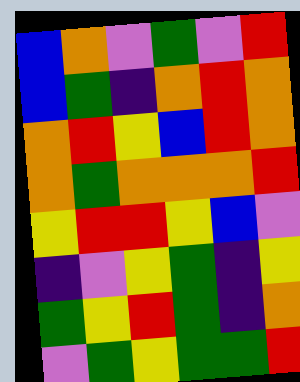[["blue", "orange", "violet", "green", "violet", "red"], ["blue", "green", "indigo", "orange", "red", "orange"], ["orange", "red", "yellow", "blue", "red", "orange"], ["orange", "green", "orange", "orange", "orange", "red"], ["yellow", "red", "red", "yellow", "blue", "violet"], ["indigo", "violet", "yellow", "green", "indigo", "yellow"], ["green", "yellow", "red", "green", "indigo", "orange"], ["violet", "green", "yellow", "green", "green", "red"]]